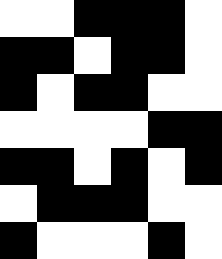[["white", "white", "black", "black", "black", "white"], ["black", "black", "white", "black", "black", "white"], ["black", "white", "black", "black", "white", "white"], ["white", "white", "white", "white", "black", "black"], ["black", "black", "white", "black", "white", "black"], ["white", "black", "black", "black", "white", "white"], ["black", "white", "white", "white", "black", "white"]]